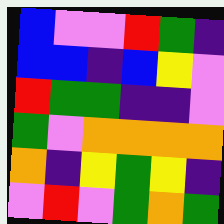[["blue", "violet", "violet", "red", "green", "indigo"], ["blue", "blue", "indigo", "blue", "yellow", "violet"], ["red", "green", "green", "indigo", "indigo", "violet"], ["green", "violet", "orange", "orange", "orange", "orange"], ["orange", "indigo", "yellow", "green", "yellow", "indigo"], ["violet", "red", "violet", "green", "orange", "green"]]